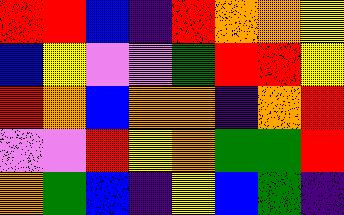[["red", "red", "blue", "indigo", "red", "orange", "orange", "yellow"], ["blue", "yellow", "violet", "violet", "green", "red", "red", "yellow"], ["red", "orange", "blue", "orange", "orange", "indigo", "orange", "red"], ["violet", "violet", "red", "yellow", "orange", "green", "green", "red"], ["orange", "green", "blue", "indigo", "yellow", "blue", "green", "indigo"]]